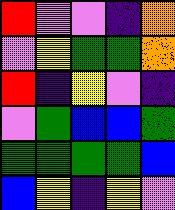[["red", "violet", "violet", "indigo", "orange"], ["violet", "yellow", "green", "green", "orange"], ["red", "indigo", "yellow", "violet", "indigo"], ["violet", "green", "blue", "blue", "green"], ["green", "green", "green", "green", "blue"], ["blue", "yellow", "indigo", "yellow", "violet"]]